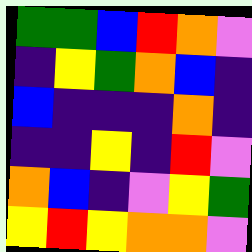[["green", "green", "blue", "red", "orange", "violet"], ["indigo", "yellow", "green", "orange", "blue", "indigo"], ["blue", "indigo", "indigo", "indigo", "orange", "indigo"], ["indigo", "indigo", "yellow", "indigo", "red", "violet"], ["orange", "blue", "indigo", "violet", "yellow", "green"], ["yellow", "red", "yellow", "orange", "orange", "violet"]]